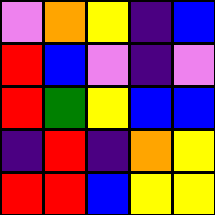[["violet", "orange", "yellow", "indigo", "blue"], ["red", "blue", "violet", "indigo", "violet"], ["red", "green", "yellow", "blue", "blue"], ["indigo", "red", "indigo", "orange", "yellow"], ["red", "red", "blue", "yellow", "yellow"]]